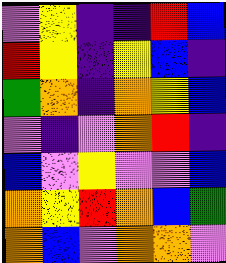[["violet", "yellow", "indigo", "indigo", "red", "blue"], ["red", "yellow", "indigo", "yellow", "blue", "indigo"], ["green", "orange", "indigo", "orange", "yellow", "blue"], ["violet", "indigo", "violet", "orange", "red", "indigo"], ["blue", "violet", "yellow", "violet", "violet", "blue"], ["orange", "yellow", "red", "orange", "blue", "green"], ["orange", "blue", "violet", "orange", "orange", "violet"]]